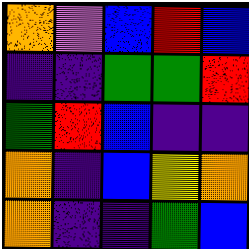[["orange", "violet", "blue", "red", "blue"], ["indigo", "indigo", "green", "green", "red"], ["green", "red", "blue", "indigo", "indigo"], ["orange", "indigo", "blue", "yellow", "orange"], ["orange", "indigo", "indigo", "green", "blue"]]